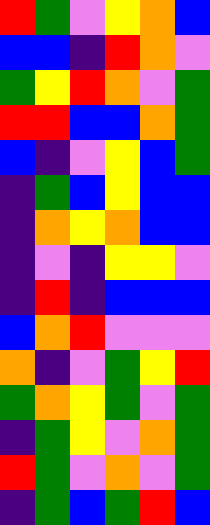[["red", "green", "violet", "yellow", "orange", "blue"], ["blue", "blue", "indigo", "red", "orange", "violet"], ["green", "yellow", "red", "orange", "violet", "green"], ["red", "red", "blue", "blue", "orange", "green"], ["blue", "indigo", "violet", "yellow", "blue", "green"], ["indigo", "green", "blue", "yellow", "blue", "blue"], ["indigo", "orange", "yellow", "orange", "blue", "blue"], ["indigo", "violet", "indigo", "yellow", "yellow", "violet"], ["indigo", "red", "indigo", "blue", "blue", "blue"], ["blue", "orange", "red", "violet", "violet", "violet"], ["orange", "indigo", "violet", "green", "yellow", "red"], ["green", "orange", "yellow", "green", "violet", "green"], ["indigo", "green", "yellow", "violet", "orange", "green"], ["red", "green", "violet", "orange", "violet", "green"], ["indigo", "green", "blue", "green", "red", "blue"]]